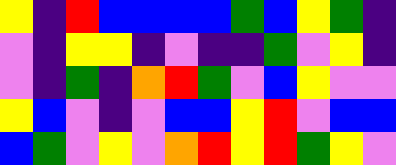[["yellow", "indigo", "red", "blue", "blue", "blue", "blue", "green", "blue", "yellow", "green", "indigo"], ["violet", "indigo", "yellow", "yellow", "indigo", "violet", "indigo", "indigo", "green", "violet", "yellow", "indigo"], ["violet", "indigo", "green", "indigo", "orange", "red", "green", "violet", "blue", "yellow", "violet", "violet"], ["yellow", "blue", "violet", "indigo", "violet", "blue", "blue", "yellow", "red", "violet", "blue", "blue"], ["blue", "green", "violet", "yellow", "violet", "orange", "red", "yellow", "red", "green", "yellow", "violet"]]